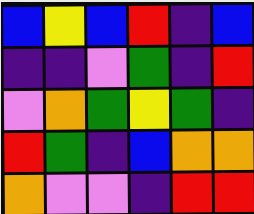[["blue", "yellow", "blue", "red", "indigo", "blue"], ["indigo", "indigo", "violet", "green", "indigo", "red"], ["violet", "orange", "green", "yellow", "green", "indigo"], ["red", "green", "indigo", "blue", "orange", "orange"], ["orange", "violet", "violet", "indigo", "red", "red"]]